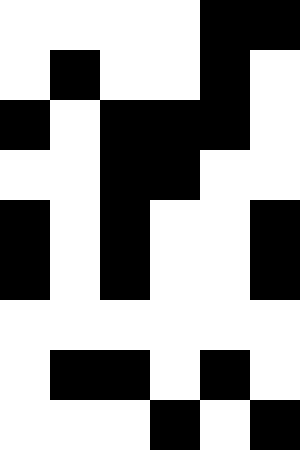[["white", "white", "white", "white", "black", "black"], ["white", "black", "white", "white", "black", "white"], ["black", "white", "black", "black", "black", "white"], ["white", "white", "black", "black", "white", "white"], ["black", "white", "black", "white", "white", "black"], ["black", "white", "black", "white", "white", "black"], ["white", "white", "white", "white", "white", "white"], ["white", "black", "black", "white", "black", "white"], ["white", "white", "white", "black", "white", "black"]]